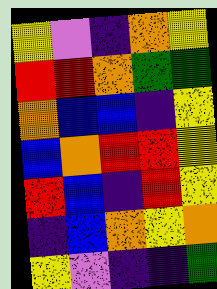[["yellow", "violet", "indigo", "orange", "yellow"], ["red", "red", "orange", "green", "green"], ["orange", "blue", "blue", "indigo", "yellow"], ["blue", "orange", "red", "red", "yellow"], ["red", "blue", "indigo", "red", "yellow"], ["indigo", "blue", "orange", "yellow", "orange"], ["yellow", "violet", "indigo", "indigo", "green"]]